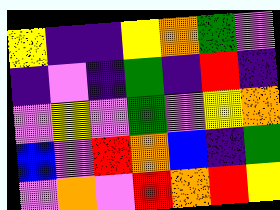[["yellow", "indigo", "indigo", "yellow", "orange", "green", "violet"], ["indigo", "violet", "indigo", "green", "indigo", "red", "indigo"], ["violet", "yellow", "violet", "green", "violet", "yellow", "orange"], ["blue", "violet", "red", "orange", "blue", "indigo", "green"], ["violet", "orange", "violet", "red", "orange", "red", "yellow"]]